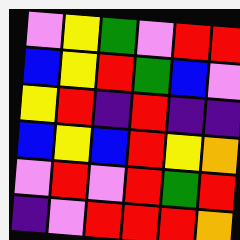[["violet", "yellow", "green", "violet", "red", "red"], ["blue", "yellow", "red", "green", "blue", "violet"], ["yellow", "red", "indigo", "red", "indigo", "indigo"], ["blue", "yellow", "blue", "red", "yellow", "orange"], ["violet", "red", "violet", "red", "green", "red"], ["indigo", "violet", "red", "red", "red", "orange"]]